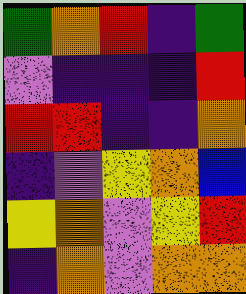[["green", "orange", "red", "indigo", "green"], ["violet", "indigo", "indigo", "indigo", "red"], ["red", "red", "indigo", "indigo", "orange"], ["indigo", "violet", "yellow", "orange", "blue"], ["yellow", "orange", "violet", "yellow", "red"], ["indigo", "orange", "violet", "orange", "orange"]]